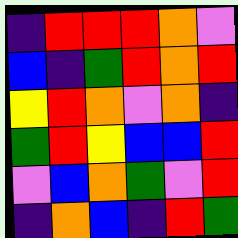[["indigo", "red", "red", "red", "orange", "violet"], ["blue", "indigo", "green", "red", "orange", "red"], ["yellow", "red", "orange", "violet", "orange", "indigo"], ["green", "red", "yellow", "blue", "blue", "red"], ["violet", "blue", "orange", "green", "violet", "red"], ["indigo", "orange", "blue", "indigo", "red", "green"]]